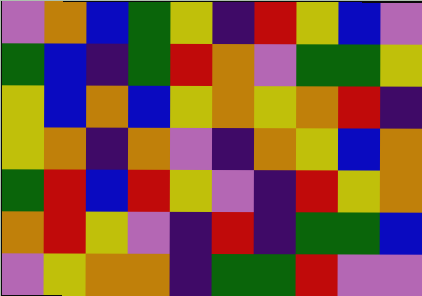[["violet", "orange", "blue", "green", "yellow", "indigo", "red", "yellow", "blue", "violet"], ["green", "blue", "indigo", "green", "red", "orange", "violet", "green", "green", "yellow"], ["yellow", "blue", "orange", "blue", "yellow", "orange", "yellow", "orange", "red", "indigo"], ["yellow", "orange", "indigo", "orange", "violet", "indigo", "orange", "yellow", "blue", "orange"], ["green", "red", "blue", "red", "yellow", "violet", "indigo", "red", "yellow", "orange"], ["orange", "red", "yellow", "violet", "indigo", "red", "indigo", "green", "green", "blue"], ["violet", "yellow", "orange", "orange", "indigo", "green", "green", "red", "violet", "violet"]]